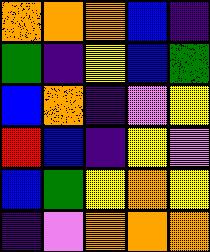[["orange", "orange", "orange", "blue", "indigo"], ["green", "indigo", "yellow", "blue", "green"], ["blue", "orange", "indigo", "violet", "yellow"], ["red", "blue", "indigo", "yellow", "violet"], ["blue", "green", "yellow", "orange", "yellow"], ["indigo", "violet", "orange", "orange", "orange"]]